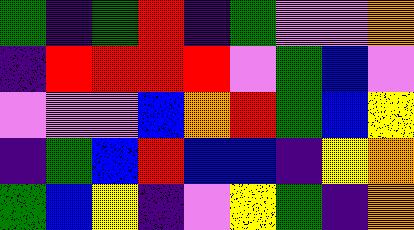[["green", "indigo", "green", "red", "indigo", "green", "violet", "violet", "orange"], ["indigo", "red", "red", "red", "red", "violet", "green", "blue", "violet"], ["violet", "violet", "violet", "blue", "orange", "red", "green", "blue", "yellow"], ["indigo", "green", "blue", "red", "blue", "blue", "indigo", "yellow", "orange"], ["green", "blue", "yellow", "indigo", "violet", "yellow", "green", "indigo", "orange"]]